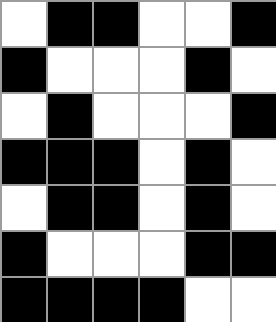[["white", "black", "black", "white", "white", "black"], ["black", "white", "white", "white", "black", "white"], ["white", "black", "white", "white", "white", "black"], ["black", "black", "black", "white", "black", "white"], ["white", "black", "black", "white", "black", "white"], ["black", "white", "white", "white", "black", "black"], ["black", "black", "black", "black", "white", "white"]]